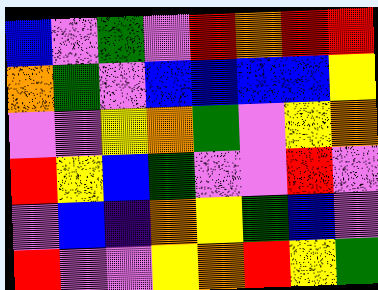[["blue", "violet", "green", "violet", "red", "orange", "red", "red"], ["orange", "green", "violet", "blue", "blue", "blue", "blue", "yellow"], ["violet", "violet", "yellow", "orange", "green", "violet", "yellow", "orange"], ["red", "yellow", "blue", "green", "violet", "violet", "red", "violet"], ["violet", "blue", "indigo", "orange", "yellow", "green", "blue", "violet"], ["red", "violet", "violet", "yellow", "orange", "red", "yellow", "green"]]